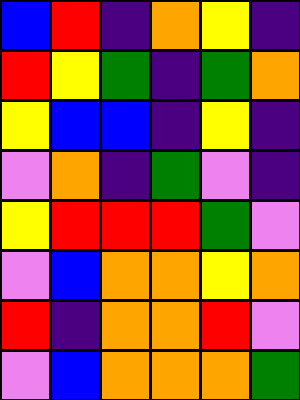[["blue", "red", "indigo", "orange", "yellow", "indigo"], ["red", "yellow", "green", "indigo", "green", "orange"], ["yellow", "blue", "blue", "indigo", "yellow", "indigo"], ["violet", "orange", "indigo", "green", "violet", "indigo"], ["yellow", "red", "red", "red", "green", "violet"], ["violet", "blue", "orange", "orange", "yellow", "orange"], ["red", "indigo", "orange", "orange", "red", "violet"], ["violet", "blue", "orange", "orange", "orange", "green"]]